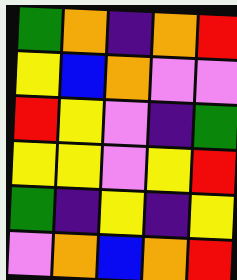[["green", "orange", "indigo", "orange", "red"], ["yellow", "blue", "orange", "violet", "violet"], ["red", "yellow", "violet", "indigo", "green"], ["yellow", "yellow", "violet", "yellow", "red"], ["green", "indigo", "yellow", "indigo", "yellow"], ["violet", "orange", "blue", "orange", "red"]]